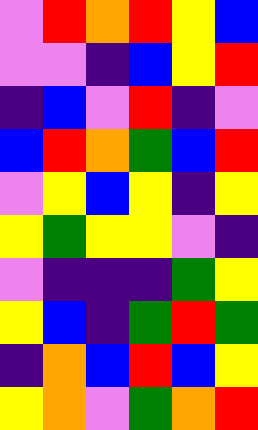[["violet", "red", "orange", "red", "yellow", "blue"], ["violet", "violet", "indigo", "blue", "yellow", "red"], ["indigo", "blue", "violet", "red", "indigo", "violet"], ["blue", "red", "orange", "green", "blue", "red"], ["violet", "yellow", "blue", "yellow", "indigo", "yellow"], ["yellow", "green", "yellow", "yellow", "violet", "indigo"], ["violet", "indigo", "indigo", "indigo", "green", "yellow"], ["yellow", "blue", "indigo", "green", "red", "green"], ["indigo", "orange", "blue", "red", "blue", "yellow"], ["yellow", "orange", "violet", "green", "orange", "red"]]